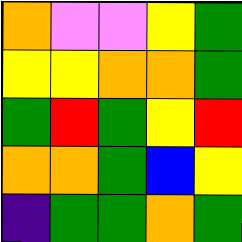[["orange", "violet", "violet", "yellow", "green"], ["yellow", "yellow", "orange", "orange", "green"], ["green", "red", "green", "yellow", "red"], ["orange", "orange", "green", "blue", "yellow"], ["indigo", "green", "green", "orange", "green"]]